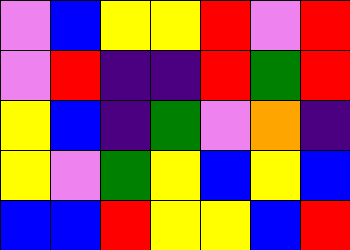[["violet", "blue", "yellow", "yellow", "red", "violet", "red"], ["violet", "red", "indigo", "indigo", "red", "green", "red"], ["yellow", "blue", "indigo", "green", "violet", "orange", "indigo"], ["yellow", "violet", "green", "yellow", "blue", "yellow", "blue"], ["blue", "blue", "red", "yellow", "yellow", "blue", "red"]]